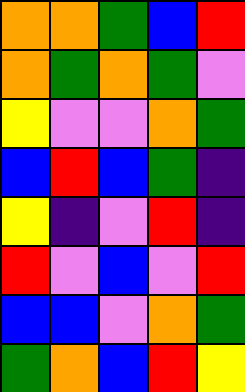[["orange", "orange", "green", "blue", "red"], ["orange", "green", "orange", "green", "violet"], ["yellow", "violet", "violet", "orange", "green"], ["blue", "red", "blue", "green", "indigo"], ["yellow", "indigo", "violet", "red", "indigo"], ["red", "violet", "blue", "violet", "red"], ["blue", "blue", "violet", "orange", "green"], ["green", "orange", "blue", "red", "yellow"]]